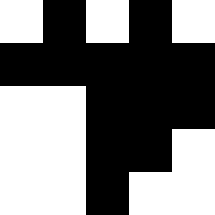[["white", "black", "white", "black", "white"], ["black", "black", "black", "black", "black"], ["white", "white", "black", "black", "black"], ["white", "white", "black", "black", "white"], ["white", "white", "black", "white", "white"]]